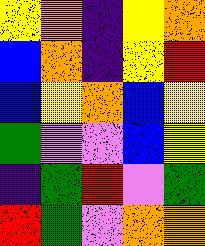[["yellow", "orange", "indigo", "yellow", "orange"], ["blue", "orange", "indigo", "yellow", "red"], ["blue", "yellow", "orange", "blue", "yellow"], ["green", "violet", "violet", "blue", "yellow"], ["indigo", "green", "red", "violet", "green"], ["red", "green", "violet", "orange", "orange"]]